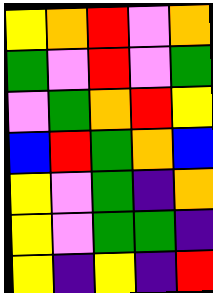[["yellow", "orange", "red", "violet", "orange"], ["green", "violet", "red", "violet", "green"], ["violet", "green", "orange", "red", "yellow"], ["blue", "red", "green", "orange", "blue"], ["yellow", "violet", "green", "indigo", "orange"], ["yellow", "violet", "green", "green", "indigo"], ["yellow", "indigo", "yellow", "indigo", "red"]]